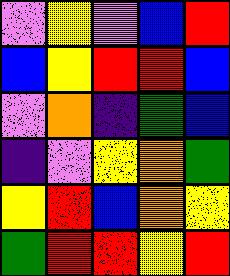[["violet", "yellow", "violet", "blue", "red"], ["blue", "yellow", "red", "red", "blue"], ["violet", "orange", "indigo", "green", "blue"], ["indigo", "violet", "yellow", "orange", "green"], ["yellow", "red", "blue", "orange", "yellow"], ["green", "red", "red", "yellow", "red"]]